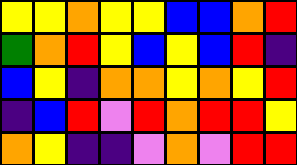[["yellow", "yellow", "orange", "yellow", "yellow", "blue", "blue", "orange", "red"], ["green", "orange", "red", "yellow", "blue", "yellow", "blue", "red", "indigo"], ["blue", "yellow", "indigo", "orange", "orange", "yellow", "orange", "yellow", "red"], ["indigo", "blue", "red", "violet", "red", "orange", "red", "red", "yellow"], ["orange", "yellow", "indigo", "indigo", "violet", "orange", "violet", "red", "red"]]